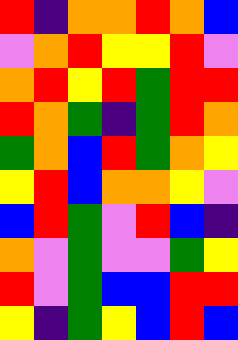[["red", "indigo", "orange", "orange", "red", "orange", "blue"], ["violet", "orange", "red", "yellow", "yellow", "red", "violet"], ["orange", "red", "yellow", "red", "green", "red", "red"], ["red", "orange", "green", "indigo", "green", "red", "orange"], ["green", "orange", "blue", "red", "green", "orange", "yellow"], ["yellow", "red", "blue", "orange", "orange", "yellow", "violet"], ["blue", "red", "green", "violet", "red", "blue", "indigo"], ["orange", "violet", "green", "violet", "violet", "green", "yellow"], ["red", "violet", "green", "blue", "blue", "red", "red"], ["yellow", "indigo", "green", "yellow", "blue", "red", "blue"]]